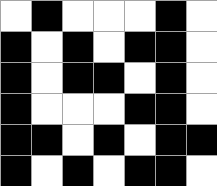[["white", "black", "white", "white", "white", "black", "white"], ["black", "white", "black", "white", "black", "black", "white"], ["black", "white", "black", "black", "white", "black", "white"], ["black", "white", "white", "white", "black", "black", "white"], ["black", "black", "white", "black", "white", "black", "black"], ["black", "white", "black", "white", "black", "black", "white"]]